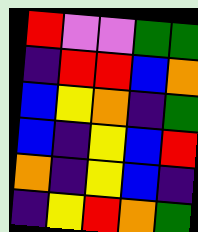[["red", "violet", "violet", "green", "green"], ["indigo", "red", "red", "blue", "orange"], ["blue", "yellow", "orange", "indigo", "green"], ["blue", "indigo", "yellow", "blue", "red"], ["orange", "indigo", "yellow", "blue", "indigo"], ["indigo", "yellow", "red", "orange", "green"]]